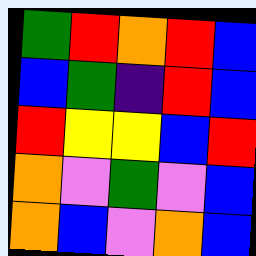[["green", "red", "orange", "red", "blue"], ["blue", "green", "indigo", "red", "blue"], ["red", "yellow", "yellow", "blue", "red"], ["orange", "violet", "green", "violet", "blue"], ["orange", "blue", "violet", "orange", "blue"]]